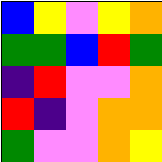[["blue", "yellow", "violet", "yellow", "orange"], ["green", "green", "blue", "red", "green"], ["indigo", "red", "violet", "violet", "orange"], ["red", "indigo", "violet", "orange", "orange"], ["green", "violet", "violet", "orange", "yellow"]]